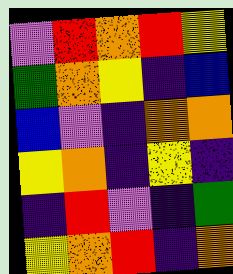[["violet", "red", "orange", "red", "yellow"], ["green", "orange", "yellow", "indigo", "blue"], ["blue", "violet", "indigo", "orange", "orange"], ["yellow", "orange", "indigo", "yellow", "indigo"], ["indigo", "red", "violet", "indigo", "green"], ["yellow", "orange", "red", "indigo", "orange"]]